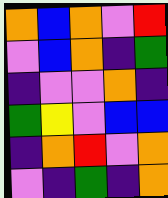[["orange", "blue", "orange", "violet", "red"], ["violet", "blue", "orange", "indigo", "green"], ["indigo", "violet", "violet", "orange", "indigo"], ["green", "yellow", "violet", "blue", "blue"], ["indigo", "orange", "red", "violet", "orange"], ["violet", "indigo", "green", "indigo", "orange"]]